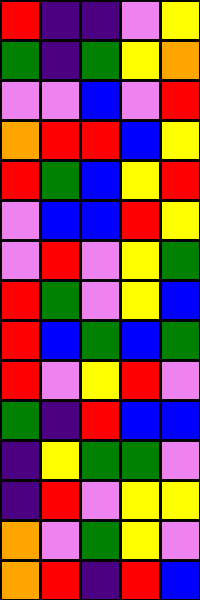[["red", "indigo", "indigo", "violet", "yellow"], ["green", "indigo", "green", "yellow", "orange"], ["violet", "violet", "blue", "violet", "red"], ["orange", "red", "red", "blue", "yellow"], ["red", "green", "blue", "yellow", "red"], ["violet", "blue", "blue", "red", "yellow"], ["violet", "red", "violet", "yellow", "green"], ["red", "green", "violet", "yellow", "blue"], ["red", "blue", "green", "blue", "green"], ["red", "violet", "yellow", "red", "violet"], ["green", "indigo", "red", "blue", "blue"], ["indigo", "yellow", "green", "green", "violet"], ["indigo", "red", "violet", "yellow", "yellow"], ["orange", "violet", "green", "yellow", "violet"], ["orange", "red", "indigo", "red", "blue"]]